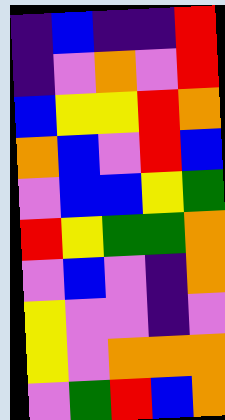[["indigo", "blue", "indigo", "indigo", "red"], ["indigo", "violet", "orange", "violet", "red"], ["blue", "yellow", "yellow", "red", "orange"], ["orange", "blue", "violet", "red", "blue"], ["violet", "blue", "blue", "yellow", "green"], ["red", "yellow", "green", "green", "orange"], ["violet", "blue", "violet", "indigo", "orange"], ["yellow", "violet", "violet", "indigo", "violet"], ["yellow", "violet", "orange", "orange", "orange"], ["violet", "green", "red", "blue", "orange"]]